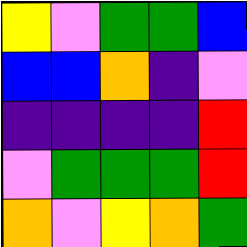[["yellow", "violet", "green", "green", "blue"], ["blue", "blue", "orange", "indigo", "violet"], ["indigo", "indigo", "indigo", "indigo", "red"], ["violet", "green", "green", "green", "red"], ["orange", "violet", "yellow", "orange", "green"]]